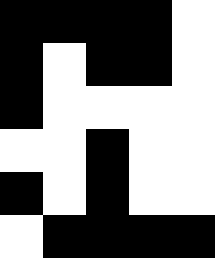[["black", "black", "black", "black", "white"], ["black", "white", "black", "black", "white"], ["black", "white", "white", "white", "white"], ["white", "white", "black", "white", "white"], ["black", "white", "black", "white", "white"], ["white", "black", "black", "black", "black"]]